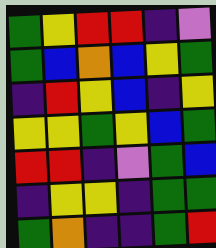[["green", "yellow", "red", "red", "indigo", "violet"], ["green", "blue", "orange", "blue", "yellow", "green"], ["indigo", "red", "yellow", "blue", "indigo", "yellow"], ["yellow", "yellow", "green", "yellow", "blue", "green"], ["red", "red", "indigo", "violet", "green", "blue"], ["indigo", "yellow", "yellow", "indigo", "green", "green"], ["green", "orange", "indigo", "indigo", "green", "red"]]